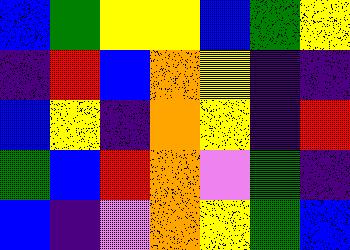[["blue", "green", "yellow", "yellow", "blue", "green", "yellow"], ["indigo", "red", "blue", "orange", "yellow", "indigo", "indigo"], ["blue", "yellow", "indigo", "orange", "yellow", "indigo", "red"], ["green", "blue", "red", "orange", "violet", "green", "indigo"], ["blue", "indigo", "violet", "orange", "yellow", "green", "blue"]]